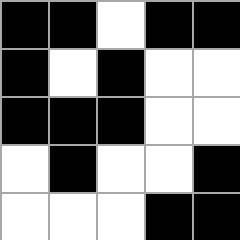[["black", "black", "white", "black", "black"], ["black", "white", "black", "white", "white"], ["black", "black", "black", "white", "white"], ["white", "black", "white", "white", "black"], ["white", "white", "white", "black", "black"]]